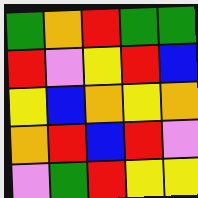[["green", "orange", "red", "green", "green"], ["red", "violet", "yellow", "red", "blue"], ["yellow", "blue", "orange", "yellow", "orange"], ["orange", "red", "blue", "red", "violet"], ["violet", "green", "red", "yellow", "yellow"]]